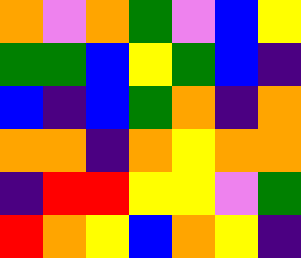[["orange", "violet", "orange", "green", "violet", "blue", "yellow"], ["green", "green", "blue", "yellow", "green", "blue", "indigo"], ["blue", "indigo", "blue", "green", "orange", "indigo", "orange"], ["orange", "orange", "indigo", "orange", "yellow", "orange", "orange"], ["indigo", "red", "red", "yellow", "yellow", "violet", "green"], ["red", "orange", "yellow", "blue", "orange", "yellow", "indigo"]]